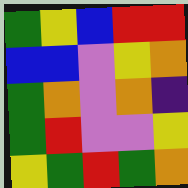[["green", "yellow", "blue", "red", "red"], ["blue", "blue", "violet", "yellow", "orange"], ["green", "orange", "violet", "orange", "indigo"], ["green", "red", "violet", "violet", "yellow"], ["yellow", "green", "red", "green", "orange"]]